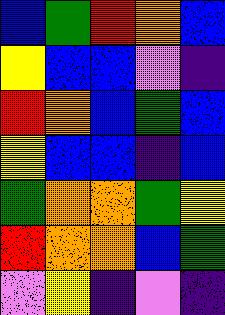[["blue", "green", "red", "orange", "blue"], ["yellow", "blue", "blue", "violet", "indigo"], ["red", "orange", "blue", "green", "blue"], ["yellow", "blue", "blue", "indigo", "blue"], ["green", "orange", "orange", "green", "yellow"], ["red", "orange", "orange", "blue", "green"], ["violet", "yellow", "indigo", "violet", "indigo"]]